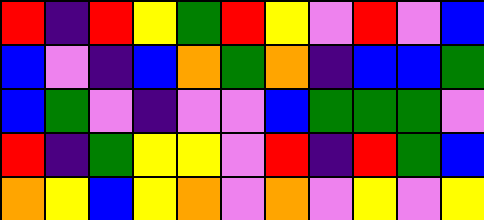[["red", "indigo", "red", "yellow", "green", "red", "yellow", "violet", "red", "violet", "blue"], ["blue", "violet", "indigo", "blue", "orange", "green", "orange", "indigo", "blue", "blue", "green"], ["blue", "green", "violet", "indigo", "violet", "violet", "blue", "green", "green", "green", "violet"], ["red", "indigo", "green", "yellow", "yellow", "violet", "red", "indigo", "red", "green", "blue"], ["orange", "yellow", "blue", "yellow", "orange", "violet", "orange", "violet", "yellow", "violet", "yellow"]]